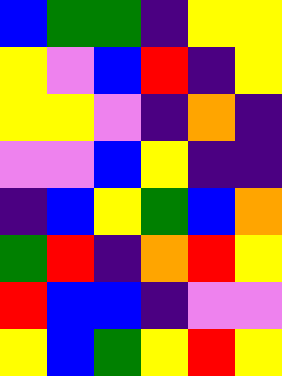[["blue", "green", "green", "indigo", "yellow", "yellow"], ["yellow", "violet", "blue", "red", "indigo", "yellow"], ["yellow", "yellow", "violet", "indigo", "orange", "indigo"], ["violet", "violet", "blue", "yellow", "indigo", "indigo"], ["indigo", "blue", "yellow", "green", "blue", "orange"], ["green", "red", "indigo", "orange", "red", "yellow"], ["red", "blue", "blue", "indigo", "violet", "violet"], ["yellow", "blue", "green", "yellow", "red", "yellow"]]